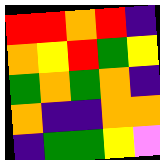[["red", "red", "orange", "red", "indigo"], ["orange", "yellow", "red", "green", "yellow"], ["green", "orange", "green", "orange", "indigo"], ["orange", "indigo", "indigo", "orange", "orange"], ["indigo", "green", "green", "yellow", "violet"]]